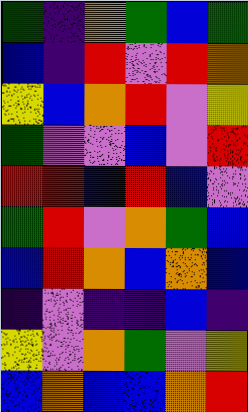[["green", "indigo", "orange", "green", "blue", "green"], ["blue", "indigo", "red", "violet", "red", "orange"], ["yellow", "blue", "orange", "red", "violet", "yellow"], ["green", "violet", "violet", "blue", "violet", "red"], ["red", "red", "blue", "red", "blue", "violet"], ["green", "red", "violet", "orange", "green", "blue"], ["blue", "red", "orange", "blue", "orange", "blue"], ["indigo", "violet", "indigo", "indigo", "blue", "indigo"], ["yellow", "violet", "orange", "green", "violet", "yellow"], ["blue", "orange", "blue", "blue", "orange", "red"]]